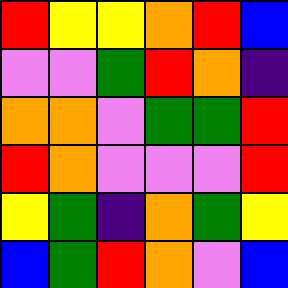[["red", "yellow", "yellow", "orange", "red", "blue"], ["violet", "violet", "green", "red", "orange", "indigo"], ["orange", "orange", "violet", "green", "green", "red"], ["red", "orange", "violet", "violet", "violet", "red"], ["yellow", "green", "indigo", "orange", "green", "yellow"], ["blue", "green", "red", "orange", "violet", "blue"]]